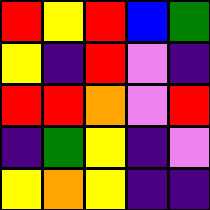[["red", "yellow", "red", "blue", "green"], ["yellow", "indigo", "red", "violet", "indigo"], ["red", "red", "orange", "violet", "red"], ["indigo", "green", "yellow", "indigo", "violet"], ["yellow", "orange", "yellow", "indigo", "indigo"]]